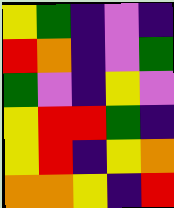[["yellow", "green", "indigo", "violet", "indigo"], ["red", "orange", "indigo", "violet", "green"], ["green", "violet", "indigo", "yellow", "violet"], ["yellow", "red", "red", "green", "indigo"], ["yellow", "red", "indigo", "yellow", "orange"], ["orange", "orange", "yellow", "indigo", "red"]]